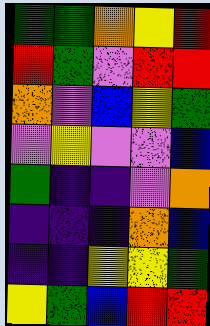[["green", "green", "orange", "yellow", "red"], ["red", "green", "violet", "red", "red"], ["orange", "violet", "blue", "yellow", "green"], ["violet", "yellow", "violet", "violet", "blue"], ["green", "indigo", "indigo", "violet", "orange"], ["indigo", "indigo", "indigo", "orange", "blue"], ["indigo", "indigo", "yellow", "yellow", "green"], ["yellow", "green", "blue", "red", "red"]]